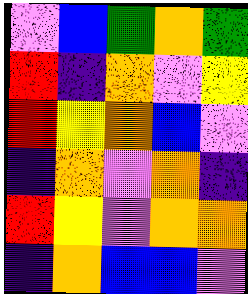[["violet", "blue", "green", "orange", "green"], ["red", "indigo", "orange", "violet", "yellow"], ["red", "yellow", "orange", "blue", "violet"], ["indigo", "orange", "violet", "orange", "indigo"], ["red", "yellow", "violet", "orange", "orange"], ["indigo", "orange", "blue", "blue", "violet"]]